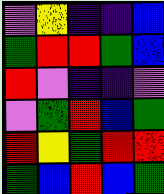[["violet", "yellow", "indigo", "indigo", "blue"], ["green", "red", "red", "green", "blue"], ["red", "violet", "indigo", "indigo", "violet"], ["violet", "green", "red", "blue", "green"], ["red", "yellow", "green", "red", "red"], ["green", "blue", "red", "blue", "green"]]